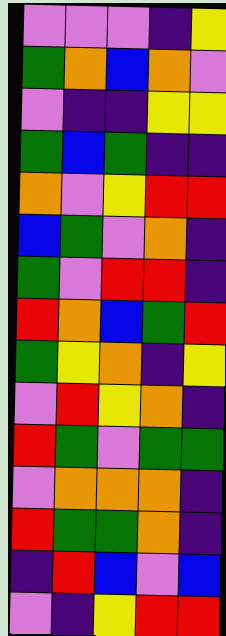[["violet", "violet", "violet", "indigo", "yellow"], ["green", "orange", "blue", "orange", "violet"], ["violet", "indigo", "indigo", "yellow", "yellow"], ["green", "blue", "green", "indigo", "indigo"], ["orange", "violet", "yellow", "red", "red"], ["blue", "green", "violet", "orange", "indigo"], ["green", "violet", "red", "red", "indigo"], ["red", "orange", "blue", "green", "red"], ["green", "yellow", "orange", "indigo", "yellow"], ["violet", "red", "yellow", "orange", "indigo"], ["red", "green", "violet", "green", "green"], ["violet", "orange", "orange", "orange", "indigo"], ["red", "green", "green", "orange", "indigo"], ["indigo", "red", "blue", "violet", "blue"], ["violet", "indigo", "yellow", "red", "red"]]